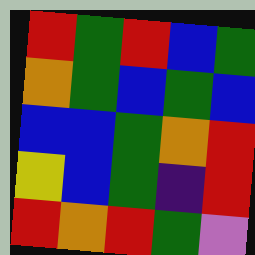[["red", "green", "red", "blue", "green"], ["orange", "green", "blue", "green", "blue"], ["blue", "blue", "green", "orange", "red"], ["yellow", "blue", "green", "indigo", "red"], ["red", "orange", "red", "green", "violet"]]